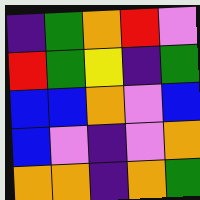[["indigo", "green", "orange", "red", "violet"], ["red", "green", "yellow", "indigo", "green"], ["blue", "blue", "orange", "violet", "blue"], ["blue", "violet", "indigo", "violet", "orange"], ["orange", "orange", "indigo", "orange", "green"]]